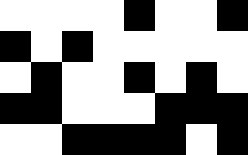[["white", "white", "white", "white", "black", "white", "white", "black"], ["black", "white", "black", "white", "white", "white", "white", "white"], ["white", "black", "white", "white", "black", "white", "black", "white"], ["black", "black", "white", "white", "white", "black", "black", "black"], ["white", "white", "black", "black", "black", "black", "white", "black"]]